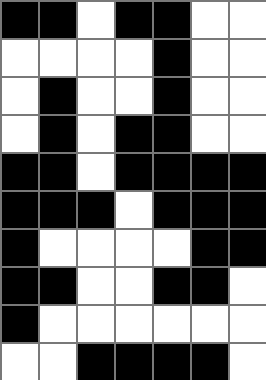[["black", "black", "white", "black", "black", "white", "white"], ["white", "white", "white", "white", "black", "white", "white"], ["white", "black", "white", "white", "black", "white", "white"], ["white", "black", "white", "black", "black", "white", "white"], ["black", "black", "white", "black", "black", "black", "black"], ["black", "black", "black", "white", "black", "black", "black"], ["black", "white", "white", "white", "white", "black", "black"], ["black", "black", "white", "white", "black", "black", "white"], ["black", "white", "white", "white", "white", "white", "white"], ["white", "white", "black", "black", "black", "black", "white"]]